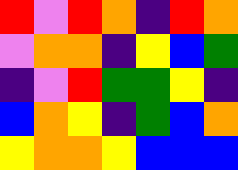[["red", "violet", "red", "orange", "indigo", "red", "orange"], ["violet", "orange", "orange", "indigo", "yellow", "blue", "green"], ["indigo", "violet", "red", "green", "green", "yellow", "indigo"], ["blue", "orange", "yellow", "indigo", "green", "blue", "orange"], ["yellow", "orange", "orange", "yellow", "blue", "blue", "blue"]]